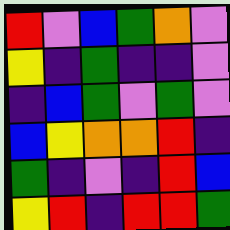[["red", "violet", "blue", "green", "orange", "violet"], ["yellow", "indigo", "green", "indigo", "indigo", "violet"], ["indigo", "blue", "green", "violet", "green", "violet"], ["blue", "yellow", "orange", "orange", "red", "indigo"], ["green", "indigo", "violet", "indigo", "red", "blue"], ["yellow", "red", "indigo", "red", "red", "green"]]